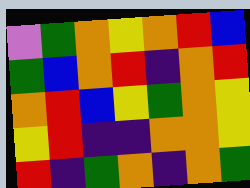[["violet", "green", "orange", "yellow", "orange", "red", "blue"], ["green", "blue", "orange", "red", "indigo", "orange", "red"], ["orange", "red", "blue", "yellow", "green", "orange", "yellow"], ["yellow", "red", "indigo", "indigo", "orange", "orange", "yellow"], ["red", "indigo", "green", "orange", "indigo", "orange", "green"]]